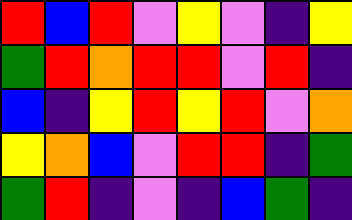[["red", "blue", "red", "violet", "yellow", "violet", "indigo", "yellow"], ["green", "red", "orange", "red", "red", "violet", "red", "indigo"], ["blue", "indigo", "yellow", "red", "yellow", "red", "violet", "orange"], ["yellow", "orange", "blue", "violet", "red", "red", "indigo", "green"], ["green", "red", "indigo", "violet", "indigo", "blue", "green", "indigo"]]